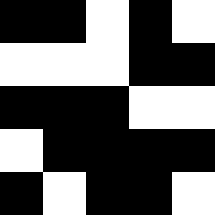[["black", "black", "white", "black", "white"], ["white", "white", "white", "black", "black"], ["black", "black", "black", "white", "white"], ["white", "black", "black", "black", "black"], ["black", "white", "black", "black", "white"]]